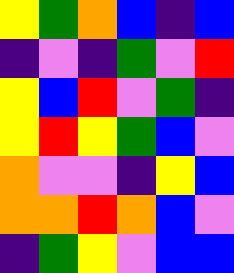[["yellow", "green", "orange", "blue", "indigo", "blue"], ["indigo", "violet", "indigo", "green", "violet", "red"], ["yellow", "blue", "red", "violet", "green", "indigo"], ["yellow", "red", "yellow", "green", "blue", "violet"], ["orange", "violet", "violet", "indigo", "yellow", "blue"], ["orange", "orange", "red", "orange", "blue", "violet"], ["indigo", "green", "yellow", "violet", "blue", "blue"]]